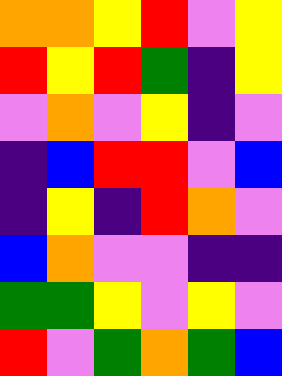[["orange", "orange", "yellow", "red", "violet", "yellow"], ["red", "yellow", "red", "green", "indigo", "yellow"], ["violet", "orange", "violet", "yellow", "indigo", "violet"], ["indigo", "blue", "red", "red", "violet", "blue"], ["indigo", "yellow", "indigo", "red", "orange", "violet"], ["blue", "orange", "violet", "violet", "indigo", "indigo"], ["green", "green", "yellow", "violet", "yellow", "violet"], ["red", "violet", "green", "orange", "green", "blue"]]